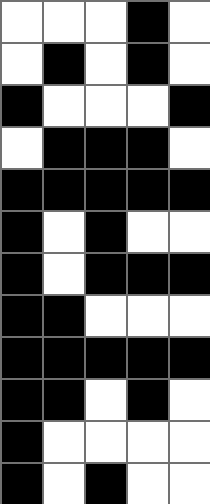[["white", "white", "white", "black", "white"], ["white", "black", "white", "black", "white"], ["black", "white", "white", "white", "black"], ["white", "black", "black", "black", "white"], ["black", "black", "black", "black", "black"], ["black", "white", "black", "white", "white"], ["black", "white", "black", "black", "black"], ["black", "black", "white", "white", "white"], ["black", "black", "black", "black", "black"], ["black", "black", "white", "black", "white"], ["black", "white", "white", "white", "white"], ["black", "white", "black", "white", "white"]]